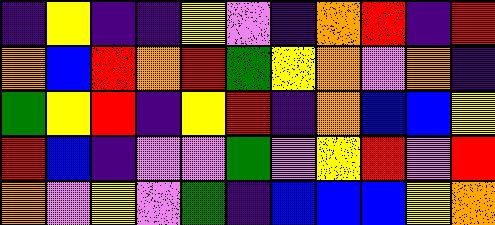[["indigo", "yellow", "indigo", "indigo", "yellow", "violet", "indigo", "orange", "red", "indigo", "red"], ["orange", "blue", "red", "orange", "red", "green", "yellow", "orange", "violet", "orange", "indigo"], ["green", "yellow", "red", "indigo", "yellow", "red", "indigo", "orange", "blue", "blue", "yellow"], ["red", "blue", "indigo", "violet", "violet", "green", "violet", "yellow", "red", "violet", "red"], ["orange", "violet", "yellow", "violet", "green", "indigo", "blue", "blue", "blue", "yellow", "orange"]]